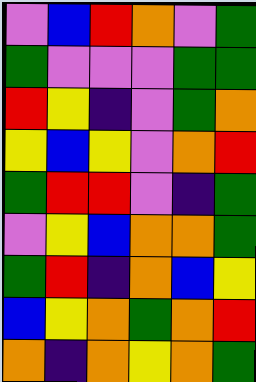[["violet", "blue", "red", "orange", "violet", "green"], ["green", "violet", "violet", "violet", "green", "green"], ["red", "yellow", "indigo", "violet", "green", "orange"], ["yellow", "blue", "yellow", "violet", "orange", "red"], ["green", "red", "red", "violet", "indigo", "green"], ["violet", "yellow", "blue", "orange", "orange", "green"], ["green", "red", "indigo", "orange", "blue", "yellow"], ["blue", "yellow", "orange", "green", "orange", "red"], ["orange", "indigo", "orange", "yellow", "orange", "green"]]